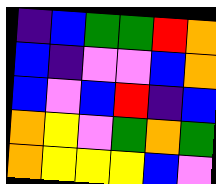[["indigo", "blue", "green", "green", "red", "orange"], ["blue", "indigo", "violet", "violet", "blue", "orange"], ["blue", "violet", "blue", "red", "indigo", "blue"], ["orange", "yellow", "violet", "green", "orange", "green"], ["orange", "yellow", "yellow", "yellow", "blue", "violet"]]